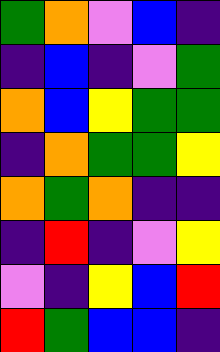[["green", "orange", "violet", "blue", "indigo"], ["indigo", "blue", "indigo", "violet", "green"], ["orange", "blue", "yellow", "green", "green"], ["indigo", "orange", "green", "green", "yellow"], ["orange", "green", "orange", "indigo", "indigo"], ["indigo", "red", "indigo", "violet", "yellow"], ["violet", "indigo", "yellow", "blue", "red"], ["red", "green", "blue", "blue", "indigo"]]